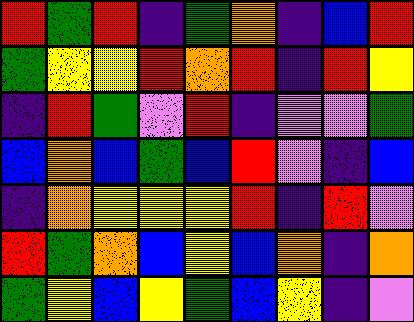[["red", "green", "red", "indigo", "green", "orange", "indigo", "blue", "red"], ["green", "yellow", "yellow", "red", "orange", "red", "indigo", "red", "yellow"], ["indigo", "red", "green", "violet", "red", "indigo", "violet", "violet", "green"], ["blue", "orange", "blue", "green", "blue", "red", "violet", "indigo", "blue"], ["indigo", "orange", "yellow", "yellow", "yellow", "red", "indigo", "red", "violet"], ["red", "green", "orange", "blue", "yellow", "blue", "orange", "indigo", "orange"], ["green", "yellow", "blue", "yellow", "green", "blue", "yellow", "indigo", "violet"]]